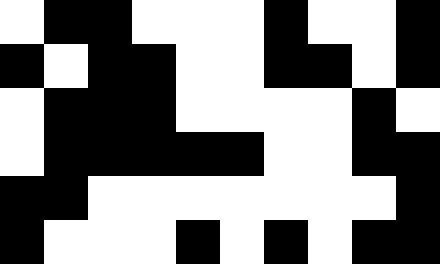[["white", "black", "black", "white", "white", "white", "black", "white", "white", "black"], ["black", "white", "black", "black", "white", "white", "black", "black", "white", "black"], ["white", "black", "black", "black", "white", "white", "white", "white", "black", "white"], ["white", "black", "black", "black", "black", "black", "white", "white", "black", "black"], ["black", "black", "white", "white", "white", "white", "white", "white", "white", "black"], ["black", "white", "white", "white", "black", "white", "black", "white", "black", "black"]]